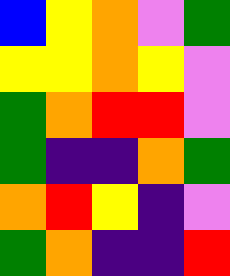[["blue", "yellow", "orange", "violet", "green"], ["yellow", "yellow", "orange", "yellow", "violet"], ["green", "orange", "red", "red", "violet"], ["green", "indigo", "indigo", "orange", "green"], ["orange", "red", "yellow", "indigo", "violet"], ["green", "orange", "indigo", "indigo", "red"]]